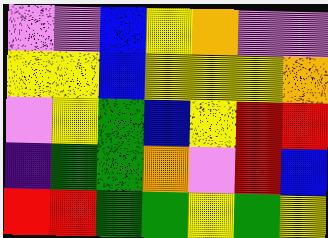[["violet", "violet", "blue", "yellow", "orange", "violet", "violet"], ["yellow", "yellow", "blue", "yellow", "yellow", "yellow", "orange"], ["violet", "yellow", "green", "blue", "yellow", "red", "red"], ["indigo", "green", "green", "orange", "violet", "red", "blue"], ["red", "red", "green", "green", "yellow", "green", "yellow"]]